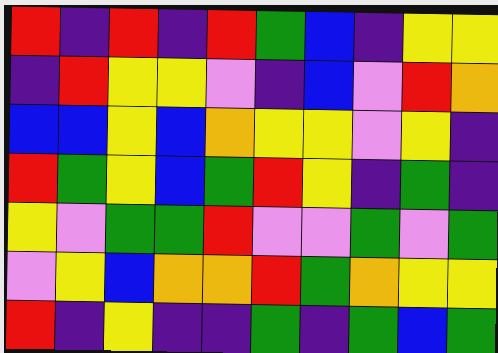[["red", "indigo", "red", "indigo", "red", "green", "blue", "indigo", "yellow", "yellow"], ["indigo", "red", "yellow", "yellow", "violet", "indigo", "blue", "violet", "red", "orange"], ["blue", "blue", "yellow", "blue", "orange", "yellow", "yellow", "violet", "yellow", "indigo"], ["red", "green", "yellow", "blue", "green", "red", "yellow", "indigo", "green", "indigo"], ["yellow", "violet", "green", "green", "red", "violet", "violet", "green", "violet", "green"], ["violet", "yellow", "blue", "orange", "orange", "red", "green", "orange", "yellow", "yellow"], ["red", "indigo", "yellow", "indigo", "indigo", "green", "indigo", "green", "blue", "green"]]